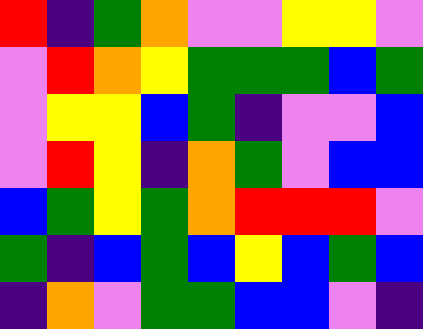[["red", "indigo", "green", "orange", "violet", "violet", "yellow", "yellow", "violet"], ["violet", "red", "orange", "yellow", "green", "green", "green", "blue", "green"], ["violet", "yellow", "yellow", "blue", "green", "indigo", "violet", "violet", "blue"], ["violet", "red", "yellow", "indigo", "orange", "green", "violet", "blue", "blue"], ["blue", "green", "yellow", "green", "orange", "red", "red", "red", "violet"], ["green", "indigo", "blue", "green", "blue", "yellow", "blue", "green", "blue"], ["indigo", "orange", "violet", "green", "green", "blue", "blue", "violet", "indigo"]]